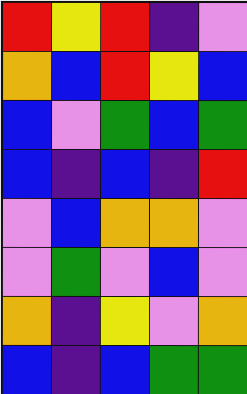[["red", "yellow", "red", "indigo", "violet"], ["orange", "blue", "red", "yellow", "blue"], ["blue", "violet", "green", "blue", "green"], ["blue", "indigo", "blue", "indigo", "red"], ["violet", "blue", "orange", "orange", "violet"], ["violet", "green", "violet", "blue", "violet"], ["orange", "indigo", "yellow", "violet", "orange"], ["blue", "indigo", "blue", "green", "green"]]